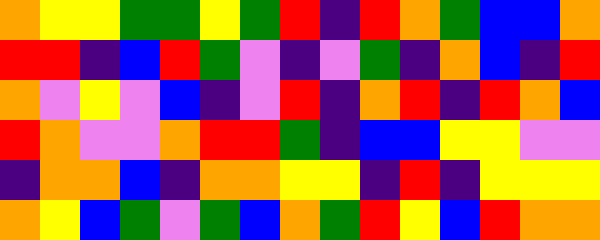[["orange", "yellow", "yellow", "green", "green", "yellow", "green", "red", "indigo", "red", "orange", "green", "blue", "blue", "orange"], ["red", "red", "indigo", "blue", "red", "green", "violet", "indigo", "violet", "green", "indigo", "orange", "blue", "indigo", "red"], ["orange", "violet", "yellow", "violet", "blue", "indigo", "violet", "red", "indigo", "orange", "red", "indigo", "red", "orange", "blue"], ["red", "orange", "violet", "violet", "orange", "red", "red", "green", "indigo", "blue", "blue", "yellow", "yellow", "violet", "violet"], ["indigo", "orange", "orange", "blue", "indigo", "orange", "orange", "yellow", "yellow", "indigo", "red", "indigo", "yellow", "yellow", "yellow"], ["orange", "yellow", "blue", "green", "violet", "green", "blue", "orange", "green", "red", "yellow", "blue", "red", "orange", "orange"]]